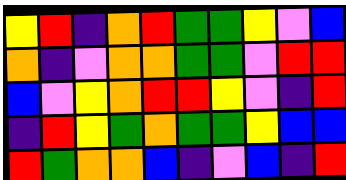[["yellow", "red", "indigo", "orange", "red", "green", "green", "yellow", "violet", "blue"], ["orange", "indigo", "violet", "orange", "orange", "green", "green", "violet", "red", "red"], ["blue", "violet", "yellow", "orange", "red", "red", "yellow", "violet", "indigo", "red"], ["indigo", "red", "yellow", "green", "orange", "green", "green", "yellow", "blue", "blue"], ["red", "green", "orange", "orange", "blue", "indigo", "violet", "blue", "indigo", "red"]]